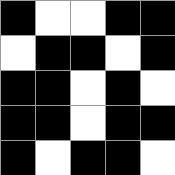[["black", "white", "white", "black", "black"], ["white", "black", "black", "white", "black"], ["black", "black", "white", "black", "white"], ["black", "black", "white", "black", "black"], ["black", "white", "black", "black", "white"]]